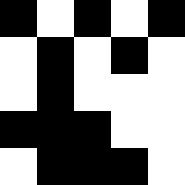[["black", "white", "black", "white", "black"], ["white", "black", "white", "black", "white"], ["white", "black", "white", "white", "white"], ["black", "black", "black", "white", "white"], ["white", "black", "black", "black", "white"]]